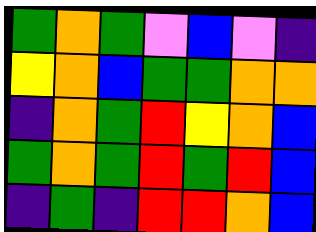[["green", "orange", "green", "violet", "blue", "violet", "indigo"], ["yellow", "orange", "blue", "green", "green", "orange", "orange"], ["indigo", "orange", "green", "red", "yellow", "orange", "blue"], ["green", "orange", "green", "red", "green", "red", "blue"], ["indigo", "green", "indigo", "red", "red", "orange", "blue"]]